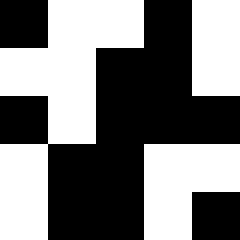[["black", "white", "white", "black", "white"], ["white", "white", "black", "black", "white"], ["black", "white", "black", "black", "black"], ["white", "black", "black", "white", "white"], ["white", "black", "black", "white", "black"]]